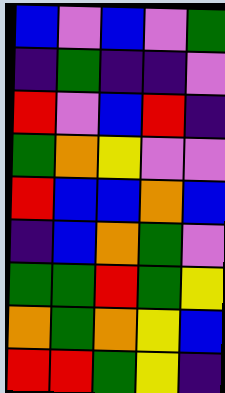[["blue", "violet", "blue", "violet", "green"], ["indigo", "green", "indigo", "indigo", "violet"], ["red", "violet", "blue", "red", "indigo"], ["green", "orange", "yellow", "violet", "violet"], ["red", "blue", "blue", "orange", "blue"], ["indigo", "blue", "orange", "green", "violet"], ["green", "green", "red", "green", "yellow"], ["orange", "green", "orange", "yellow", "blue"], ["red", "red", "green", "yellow", "indigo"]]